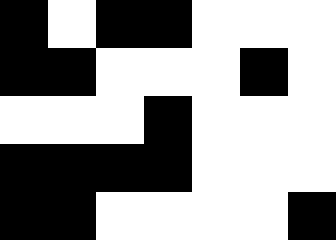[["black", "white", "black", "black", "white", "white", "white"], ["black", "black", "white", "white", "white", "black", "white"], ["white", "white", "white", "black", "white", "white", "white"], ["black", "black", "black", "black", "white", "white", "white"], ["black", "black", "white", "white", "white", "white", "black"]]